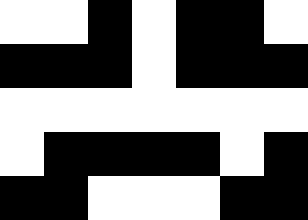[["white", "white", "black", "white", "black", "black", "white"], ["black", "black", "black", "white", "black", "black", "black"], ["white", "white", "white", "white", "white", "white", "white"], ["white", "black", "black", "black", "black", "white", "black"], ["black", "black", "white", "white", "white", "black", "black"]]